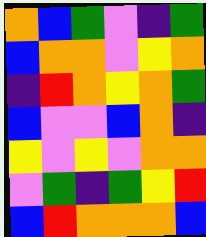[["orange", "blue", "green", "violet", "indigo", "green"], ["blue", "orange", "orange", "violet", "yellow", "orange"], ["indigo", "red", "orange", "yellow", "orange", "green"], ["blue", "violet", "violet", "blue", "orange", "indigo"], ["yellow", "violet", "yellow", "violet", "orange", "orange"], ["violet", "green", "indigo", "green", "yellow", "red"], ["blue", "red", "orange", "orange", "orange", "blue"]]